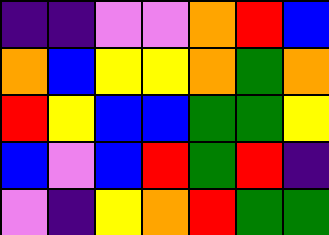[["indigo", "indigo", "violet", "violet", "orange", "red", "blue"], ["orange", "blue", "yellow", "yellow", "orange", "green", "orange"], ["red", "yellow", "blue", "blue", "green", "green", "yellow"], ["blue", "violet", "blue", "red", "green", "red", "indigo"], ["violet", "indigo", "yellow", "orange", "red", "green", "green"]]